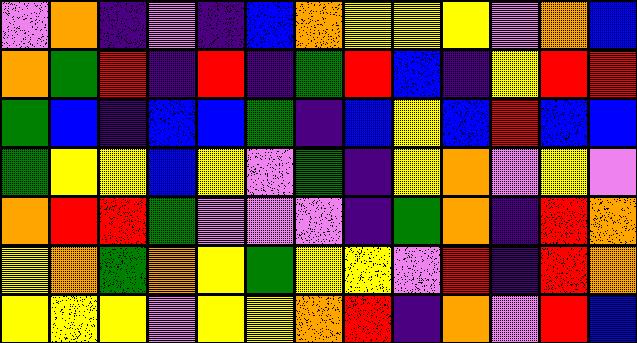[["violet", "orange", "indigo", "violet", "indigo", "blue", "orange", "yellow", "yellow", "yellow", "violet", "orange", "blue"], ["orange", "green", "red", "indigo", "red", "indigo", "green", "red", "blue", "indigo", "yellow", "red", "red"], ["green", "blue", "indigo", "blue", "blue", "green", "indigo", "blue", "yellow", "blue", "red", "blue", "blue"], ["green", "yellow", "yellow", "blue", "yellow", "violet", "green", "indigo", "yellow", "orange", "violet", "yellow", "violet"], ["orange", "red", "red", "green", "violet", "violet", "violet", "indigo", "green", "orange", "indigo", "red", "orange"], ["yellow", "orange", "green", "orange", "yellow", "green", "yellow", "yellow", "violet", "red", "indigo", "red", "orange"], ["yellow", "yellow", "yellow", "violet", "yellow", "yellow", "orange", "red", "indigo", "orange", "violet", "red", "blue"]]